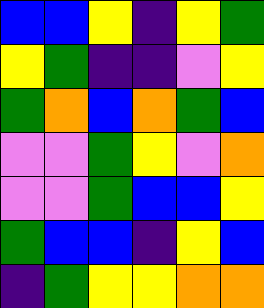[["blue", "blue", "yellow", "indigo", "yellow", "green"], ["yellow", "green", "indigo", "indigo", "violet", "yellow"], ["green", "orange", "blue", "orange", "green", "blue"], ["violet", "violet", "green", "yellow", "violet", "orange"], ["violet", "violet", "green", "blue", "blue", "yellow"], ["green", "blue", "blue", "indigo", "yellow", "blue"], ["indigo", "green", "yellow", "yellow", "orange", "orange"]]